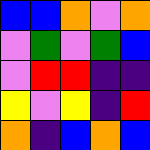[["blue", "blue", "orange", "violet", "orange"], ["violet", "green", "violet", "green", "blue"], ["violet", "red", "red", "indigo", "indigo"], ["yellow", "violet", "yellow", "indigo", "red"], ["orange", "indigo", "blue", "orange", "blue"]]